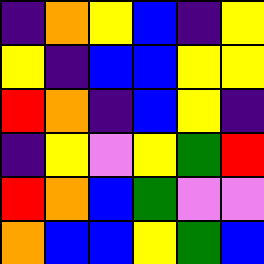[["indigo", "orange", "yellow", "blue", "indigo", "yellow"], ["yellow", "indigo", "blue", "blue", "yellow", "yellow"], ["red", "orange", "indigo", "blue", "yellow", "indigo"], ["indigo", "yellow", "violet", "yellow", "green", "red"], ["red", "orange", "blue", "green", "violet", "violet"], ["orange", "blue", "blue", "yellow", "green", "blue"]]